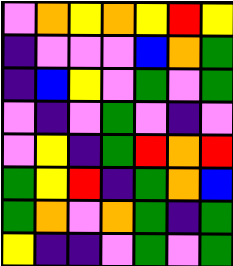[["violet", "orange", "yellow", "orange", "yellow", "red", "yellow"], ["indigo", "violet", "violet", "violet", "blue", "orange", "green"], ["indigo", "blue", "yellow", "violet", "green", "violet", "green"], ["violet", "indigo", "violet", "green", "violet", "indigo", "violet"], ["violet", "yellow", "indigo", "green", "red", "orange", "red"], ["green", "yellow", "red", "indigo", "green", "orange", "blue"], ["green", "orange", "violet", "orange", "green", "indigo", "green"], ["yellow", "indigo", "indigo", "violet", "green", "violet", "green"]]